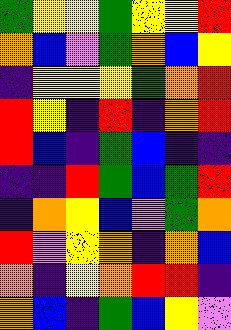[["green", "yellow", "yellow", "green", "yellow", "yellow", "red"], ["orange", "blue", "violet", "green", "orange", "blue", "yellow"], ["indigo", "yellow", "yellow", "yellow", "green", "orange", "red"], ["red", "yellow", "indigo", "red", "indigo", "orange", "red"], ["red", "blue", "indigo", "green", "blue", "indigo", "indigo"], ["indigo", "indigo", "red", "green", "blue", "green", "red"], ["indigo", "orange", "yellow", "blue", "violet", "green", "orange"], ["red", "violet", "yellow", "orange", "indigo", "orange", "blue"], ["orange", "indigo", "yellow", "orange", "red", "red", "indigo"], ["orange", "blue", "indigo", "green", "blue", "yellow", "violet"]]